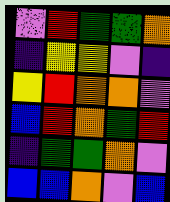[["violet", "red", "green", "green", "orange"], ["indigo", "yellow", "yellow", "violet", "indigo"], ["yellow", "red", "orange", "orange", "violet"], ["blue", "red", "orange", "green", "red"], ["indigo", "green", "green", "orange", "violet"], ["blue", "blue", "orange", "violet", "blue"]]